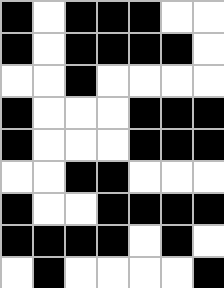[["black", "white", "black", "black", "black", "white", "white"], ["black", "white", "black", "black", "black", "black", "white"], ["white", "white", "black", "white", "white", "white", "white"], ["black", "white", "white", "white", "black", "black", "black"], ["black", "white", "white", "white", "black", "black", "black"], ["white", "white", "black", "black", "white", "white", "white"], ["black", "white", "white", "black", "black", "black", "black"], ["black", "black", "black", "black", "white", "black", "white"], ["white", "black", "white", "white", "white", "white", "black"]]